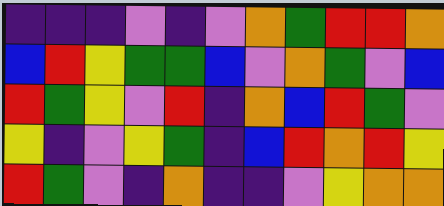[["indigo", "indigo", "indigo", "violet", "indigo", "violet", "orange", "green", "red", "red", "orange"], ["blue", "red", "yellow", "green", "green", "blue", "violet", "orange", "green", "violet", "blue"], ["red", "green", "yellow", "violet", "red", "indigo", "orange", "blue", "red", "green", "violet"], ["yellow", "indigo", "violet", "yellow", "green", "indigo", "blue", "red", "orange", "red", "yellow"], ["red", "green", "violet", "indigo", "orange", "indigo", "indigo", "violet", "yellow", "orange", "orange"]]